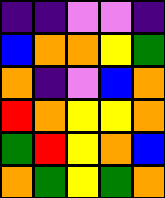[["indigo", "indigo", "violet", "violet", "indigo"], ["blue", "orange", "orange", "yellow", "green"], ["orange", "indigo", "violet", "blue", "orange"], ["red", "orange", "yellow", "yellow", "orange"], ["green", "red", "yellow", "orange", "blue"], ["orange", "green", "yellow", "green", "orange"]]